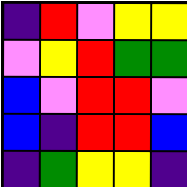[["indigo", "red", "violet", "yellow", "yellow"], ["violet", "yellow", "red", "green", "green"], ["blue", "violet", "red", "red", "violet"], ["blue", "indigo", "red", "red", "blue"], ["indigo", "green", "yellow", "yellow", "indigo"]]